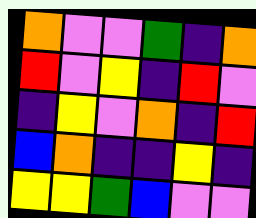[["orange", "violet", "violet", "green", "indigo", "orange"], ["red", "violet", "yellow", "indigo", "red", "violet"], ["indigo", "yellow", "violet", "orange", "indigo", "red"], ["blue", "orange", "indigo", "indigo", "yellow", "indigo"], ["yellow", "yellow", "green", "blue", "violet", "violet"]]